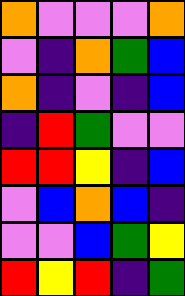[["orange", "violet", "violet", "violet", "orange"], ["violet", "indigo", "orange", "green", "blue"], ["orange", "indigo", "violet", "indigo", "blue"], ["indigo", "red", "green", "violet", "violet"], ["red", "red", "yellow", "indigo", "blue"], ["violet", "blue", "orange", "blue", "indigo"], ["violet", "violet", "blue", "green", "yellow"], ["red", "yellow", "red", "indigo", "green"]]